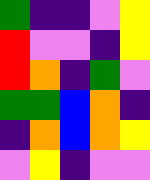[["green", "indigo", "indigo", "violet", "yellow"], ["red", "violet", "violet", "indigo", "yellow"], ["red", "orange", "indigo", "green", "violet"], ["green", "green", "blue", "orange", "indigo"], ["indigo", "orange", "blue", "orange", "yellow"], ["violet", "yellow", "indigo", "violet", "violet"]]